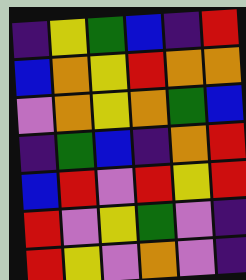[["indigo", "yellow", "green", "blue", "indigo", "red"], ["blue", "orange", "yellow", "red", "orange", "orange"], ["violet", "orange", "yellow", "orange", "green", "blue"], ["indigo", "green", "blue", "indigo", "orange", "red"], ["blue", "red", "violet", "red", "yellow", "red"], ["red", "violet", "yellow", "green", "violet", "indigo"], ["red", "yellow", "violet", "orange", "violet", "indigo"]]